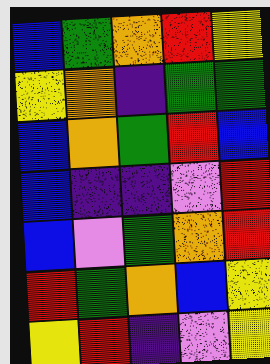[["blue", "green", "orange", "red", "yellow"], ["yellow", "orange", "indigo", "green", "green"], ["blue", "orange", "green", "red", "blue"], ["blue", "indigo", "indigo", "violet", "red"], ["blue", "violet", "green", "orange", "red"], ["red", "green", "orange", "blue", "yellow"], ["yellow", "red", "indigo", "violet", "yellow"]]